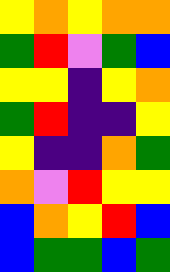[["yellow", "orange", "yellow", "orange", "orange"], ["green", "red", "violet", "green", "blue"], ["yellow", "yellow", "indigo", "yellow", "orange"], ["green", "red", "indigo", "indigo", "yellow"], ["yellow", "indigo", "indigo", "orange", "green"], ["orange", "violet", "red", "yellow", "yellow"], ["blue", "orange", "yellow", "red", "blue"], ["blue", "green", "green", "blue", "green"]]